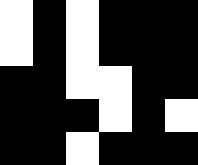[["white", "black", "white", "black", "black", "black"], ["white", "black", "white", "black", "black", "black"], ["black", "black", "white", "white", "black", "black"], ["black", "black", "black", "white", "black", "white"], ["black", "black", "white", "black", "black", "black"]]